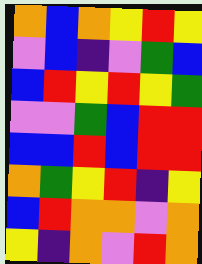[["orange", "blue", "orange", "yellow", "red", "yellow"], ["violet", "blue", "indigo", "violet", "green", "blue"], ["blue", "red", "yellow", "red", "yellow", "green"], ["violet", "violet", "green", "blue", "red", "red"], ["blue", "blue", "red", "blue", "red", "red"], ["orange", "green", "yellow", "red", "indigo", "yellow"], ["blue", "red", "orange", "orange", "violet", "orange"], ["yellow", "indigo", "orange", "violet", "red", "orange"]]